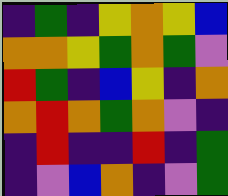[["indigo", "green", "indigo", "yellow", "orange", "yellow", "blue"], ["orange", "orange", "yellow", "green", "orange", "green", "violet"], ["red", "green", "indigo", "blue", "yellow", "indigo", "orange"], ["orange", "red", "orange", "green", "orange", "violet", "indigo"], ["indigo", "red", "indigo", "indigo", "red", "indigo", "green"], ["indigo", "violet", "blue", "orange", "indigo", "violet", "green"]]